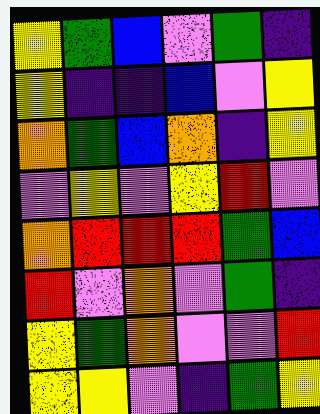[["yellow", "green", "blue", "violet", "green", "indigo"], ["yellow", "indigo", "indigo", "blue", "violet", "yellow"], ["orange", "green", "blue", "orange", "indigo", "yellow"], ["violet", "yellow", "violet", "yellow", "red", "violet"], ["orange", "red", "red", "red", "green", "blue"], ["red", "violet", "orange", "violet", "green", "indigo"], ["yellow", "green", "orange", "violet", "violet", "red"], ["yellow", "yellow", "violet", "indigo", "green", "yellow"]]